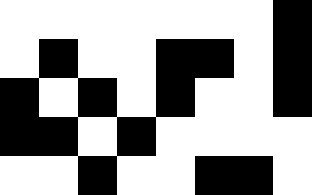[["white", "white", "white", "white", "white", "white", "white", "black"], ["white", "black", "white", "white", "black", "black", "white", "black"], ["black", "white", "black", "white", "black", "white", "white", "black"], ["black", "black", "white", "black", "white", "white", "white", "white"], ["white", "white", "black", "white", "white", "black", "black", "white"]]